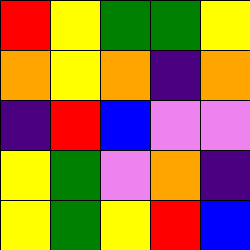[["red", "yellow", "green", "green", "yellow"], ["orange", "yellow", "orange", "indigo", "orange"], ["indigo", "red", "blue", "violet", "violet"], ["yellow", "green", "violet", "orange", "indigo"], ["yellow", "green", "yellow", "red", "blue"]]